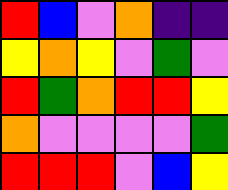[["red", "blue", "violet", "orange", "indigo", "indigo"], ["yellow", "orange", "yellow", "violet", "green", "violet"], ["red", "green", "orange", "red", "red", "yellow"], ["orange", "violet", "violet", "violet", "violet", "green"], ["red", "red", "red", "violet", "blue", "yellow"]]